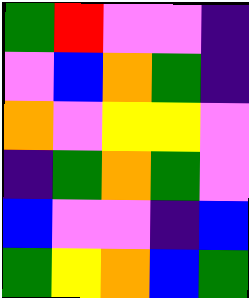[["green", "red", "violet", "violet", "indigo"], ["violet", "blue", "orange", "green", "indigo"], ["orange", "violet", "yellow", "yellow", "violet"], ["indigo", "green", "orange", "green", "violet"], ["blue", "violet", "violet", "indigo", "blue"], ["green", "yellow", "orange", "blue", "green"]]